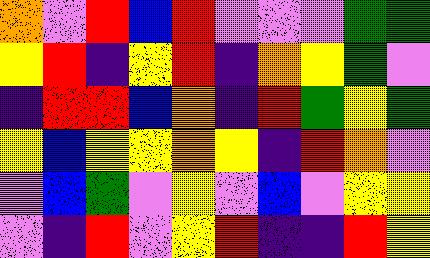[["orange", "violet", "red", "blue", "red", "violet", "violet", "violet", "green", "green"], ["yellow", "red", "indigo", "yellow", "red", "indigo", "orange", "yellow", "green", "violet"], ["indigo", "red", "red", "blue", "orange", "indigo", "red", "green", "yellow", "green"], ["yellow", "blue", "yellow", "yellow", "orange", "yellow", "indigo", "red", "orange", "violet"], ["violet", "blue", "green", "violet", "yellow", "violet", "blue", "violet", "yellow", "yellow"], ["violet", "indigo", "red", "violet", "yellow", "red", "indigo", "indigo", "red", "yellow"]]